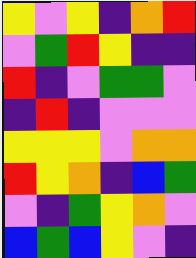[["yellow", "violet", "yellow", "indigo", "orange", "red"], ["violet", "green", "red", "yellow", "indigo", "indigo"], ["red", "indigo", "violet", "green", "green", "violet"], ["indigo", "red", "indigo", "violet", "violet", "violet"], ["yellow", "yellow", "yellow", "violet", "orange", "orange"], ["red", "yellow", "orange", "indigo", "blue", "green"], ["violet", "indigo", "green", "yellow", "orange", "violet"], ["blue", "green", "blue", "yellow", "violet", "indigo"]]